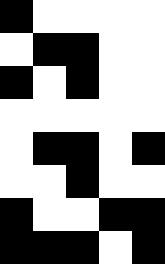[["black", "white", "white", "white", "white"], ["white", "black", "black", "white", "white"], ["black", "white", "black", "white", "white"], ["white", "white", "white", "white", "white"], ["white", "black", "black", "white", "black"], ["white", "white", "black", "white", "white"], ["black", "white", "white", "black", "black"], ["black", "black", "black", "white", "black"]]